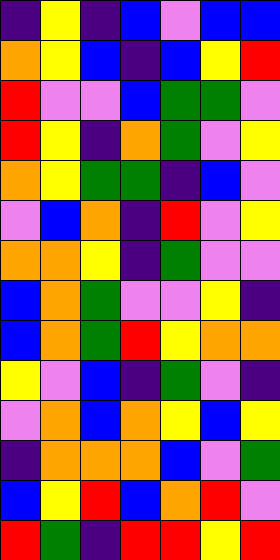[["indigo", "yellow", "indigo", "blue", "violet", "blue", "blue"], ["orange", "yellow", "blue", "indigo", "blue", "yellow", "red"], ["red", "violet", "violet", "blue", "green", "green", "violet"], ["red", "yellow", "indigo", "orange", "green", "violet", "yellow"], ["orange", "yellow", "green", "green", "indigo", "blue", "violet"], ["violet", "blue", "orange", "indigo", "red", "violet", "yellow"], ["orange", "orange", "yellow", "indigo", "green", "violet", "violet"], ["blue", "orange", "green", "violet", "violet", "yellow", "indigo"], ["blue", "orange", "green", "red", "yellow", "orange", "orange"], ["yellow", "violet", "blue", "indigo", "green", "violet", "indigo"], ["violet", "orange", "blue", "orange", "yellow", "blue", "yellow"], ["indigo", "orange", "orange", "orange", "blue", "violet", "green"], ["blue", "yellow", "red", "blue", "orange", "red", "violet"], ["red", "green", "indigo", "red", "red", "yellow", "red"]]